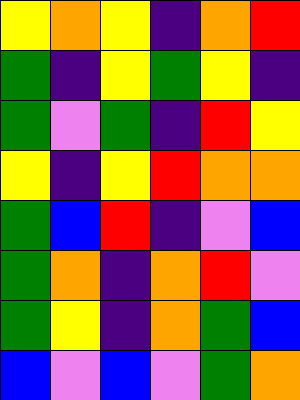[["yellow", "orange", "yellow", "indigo", "orange", "red"], ["green", "indigo", "yellow", "green", "yellow", "indigo"], ["green", "violet", "green", "indigo", "red", "yellow"], ["yellow", "indigo", "yellow", "red", "orange", "orange"], ["green", "blue", "red", "indigo", "violet", "blue"], ["green", "orange", "indigo", "orange", "red", "violet"], ["green", "yellow", "indigo", "orange", "green", "blue"], ["blue", "violet", "blue", "violet", "green", "orange"]]